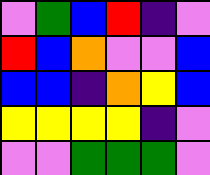[["violet", "green", "blue", "red", "indigo", "violet"], ["red", "blue", "orange", "violet", "violet", "blue"], ["blue", "blue", "indigo", "orange", "yellow", "blue"], ["yellow", "yellow", "yellow", "yellow", "indigo", "violet"], ["violet", "violet", "green", "green", "green", "violet"]]